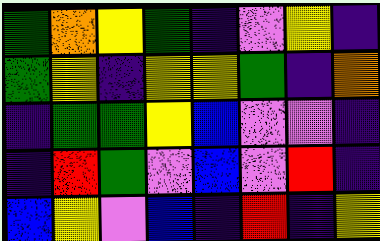[["green", "orange", "yellow", "green", "indigo", "violet", "yellow", "indigo"], ["green", "yellow", "indigo", "yellow", "yellow", "green", "indigo", "orange"], ["indigo", "green", "green", "yellow", "blue", "violet", "violet", "indigo"], ["indigo", "red", "green", "violet", "blue", "violet", "red", "indigo"], ["blue", "yellow", "violet", "blue", "indigo", "red", "indigo", "yellow"]]